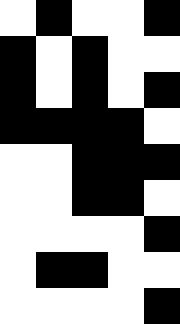[["white", "black", "white", "white", "black"], ["black", "white", "black", "white", "white"], ["black", "white", "black", "white", "black"], ["black", "black", "black", "black", "white"], ["white", "white", "black", "black", "black"], ["white", "white", "black", "black", "white"], ["white", "white", "white", "white", "black"], ["white", "black", "black", "white", "white"], ["white", "white", "white", "white", "black"]]